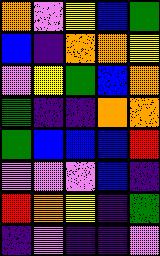[["orange", "violet", "yellow", "blue", "green"], ["blue", "indigo", "orange", "orange", "yellow"], ["violet", "yellow", "green", "blue", "orange"], ["green", "indigo", "indigo", "orange", "orange"], ["green", "blue", "blue", "blue", "red"], ["violet", "violet", "violet", "blue", "indigo"], ["red", "orange", "yellow", "indigo", "green"], ["indigo", "violet", "indigo", "indigo", "violet"]]